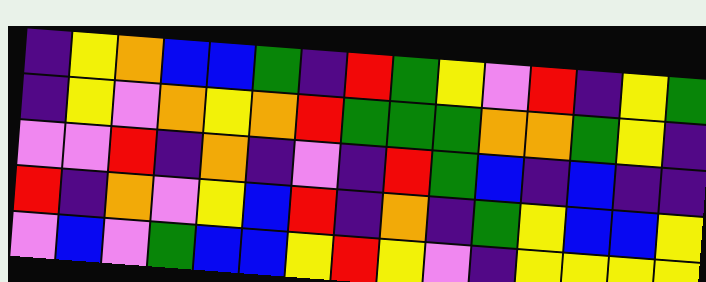[["indigo", "yellow", "orange", "blue", "blue", "green", "indigo", "red", "green", "yellow", "violet", "red", "indigo", "yellow", "green"], ["indigo", "yellow", "violet", "orange", "yellow", "orange", "red", "green", "green", "green", "orange", "orange", "green", "yellow", "indigo"], ["violet", "violet", "red", "indigo", "orange", "indigo", "violet", "indigo", "red", "green", "blue", "indigo", "blue", "indigo", "indigo"], ["red", "indigo", "orange", "violet", "yellow", "blue", "red", "indigo", "orange", "indigo", "green", "yellow", "blue", "blue", "yellow"], ["violet", "blue", "violet", "green", "blue", "blue", "yellow", "red", "yellow", "violet", "indigo", "yellow", "yellow", "yellow", "yellow"]]